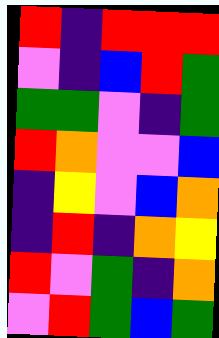[["red", "indigo", "red", "red", "red"], ["violet", "indigo", "blue", "red", "green"], ["green", "green", "violet", "indigo", "green"], ["red", "orange", "violet", "violet", "blue"], ["indigo", "yellow", "violet", "blue", "orange"], ["indigo", "red", "indigo", "orange", "yellow"], ["red", "violet", "green", "indigo", "orange"], ["violet", "red", "green", "blue", "green"]]